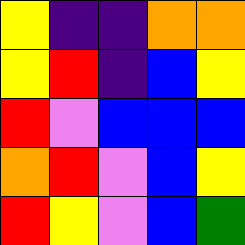[["yellow", "indigo", "indigo", "orange", "orange"], ["yellow", "red", "indigo", "blue", "yellow"], ["red", "violet", "blue", "blue", "blue"], ["orange", "red", "violet", "blue", "yellow"], ["red", "yellow", "violet", "blue", "green"]]